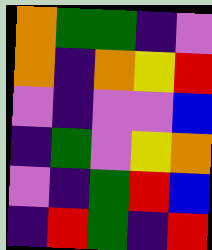[["orange", "green", "green", "indigo", "violet"], ["orange", "indigo", "orange", "yellow", "red"], ["violet", "indigo", "violet", "violet", "blue"], ["indigo", "green", "violet", "yellow", "orange"], ["violet", "indigo", "green", "red", "blue"], ["indigo", "red", "green", "indigo", "red"]]